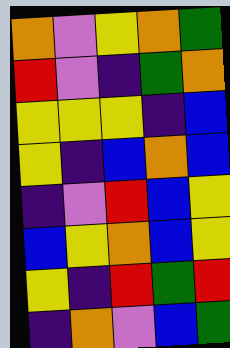[["orange", "violet", "yellow", "orange", "green"], ["red", "violet", "indigo", "green", "orange"], ["yellow", "yellow", "yellow", "indigo", "blue"], ["yellow", "indigo", "blue", "orange", "blue"], ["indigo", "violet", "red", "blue", "yellow"], ["blue", "yellow", "orange", "blue", "yellow"], ["yellow", "indigo", "red", "green", "red"], ["indigo", "orange", "violet", "blue", "green"]]